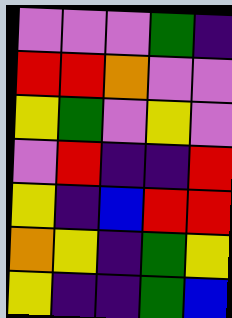[["violet", "violet", "violet", "green", "indigo"], ["red", "red", "orange", "violet", "violet"], ["yellow", "green", "violet", "yellow", "violet"], ["violet", "red", "indigo", "indigo", "red"], ["yellow", "indigo", "blue", "red", "red"], ["orange", "yellow", "indigo", "green", "yellow"], ["yellow", "indigo", "indigo", "green", "blue"]]